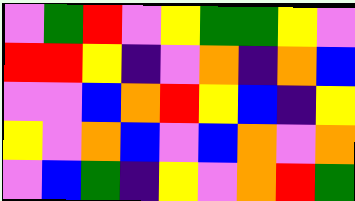[["violet", "green", "red", "violet", "yellow", "green", "green", "yellow", "violet"], ["red", "red", "yellow", "indigo", "violet", "orange", "indigo", "orange", "blue"], ["violet", "violet", "blue", "orange", "red", "yellow", "blue", "indigo", "yellow"], ["yellow", "violet", "orange", "blue", "violet", "blue", "orange", "violet", "orange"], ["violet", "blue", "green", "indigo", "yellow", "violet", "orange", "red", "green"]]